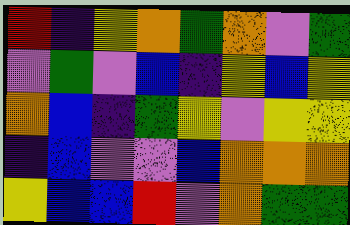[["red", "indigo", "yellow", "orange", "green", "orange", "violet", "green"], ["violet", "green", "violet", "blue", "indigo", "yellow", "blue", "yellow"], ["orange", "blue", "indigo", "green", "yellow", "violet", "yellow", "yellow"], ["indigo", "blue", "violet", "violet", "blue", "orange", "orange", "orange"], ["yellow", "blue", "blue", "red", "violet", "orange", "green", "green"]]